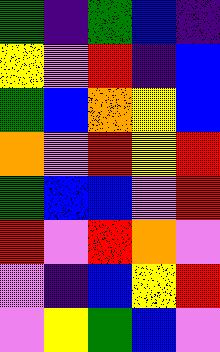[["green", "indigo", "green", "blue", "indigo"], ["yellow", "violet", "red", "indigo", "blue"], ["green", "blue", "orange", "yellow", "blue"], ["orange", "violet", "red", "yellow", "red"], ["green", "blue", "blue", "violet", "red"], ["red", "violet", "red", "orange", "violet"], ["violet", "indigo", "blue", "yellow", "red"], ["violet", "yellow", "green", "blue", "violet"]]